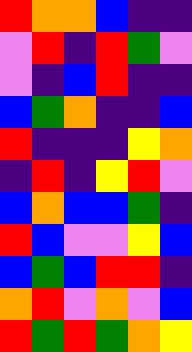[["red", "orange", "orange", "blue", "indigo", "indigo"], ["violet", "red", "indigo", "red", "green", "violet"], ["violet", "indigo", "blue", "red", "indigo", "indigo"], ["blue", "green", "orange", "indigo", "indigo", "blue"], ["red", "indigo", "indigo", "indigo", "yellow", "orange"], ["indigo", "red", "indigo", "yellow", "red", "violet"], ["blue", "orange", "blue", "blue", "green", "indigo"], ["red", "blue", "violet", "violet", "yellow", "blue"], ["blue", "green", "blue", "red", "red", "indigo"], ["orange", "red", "violet", "orange", "violet", "blue"], ["red", "green", "red", "green", "orange", "yellow"]]